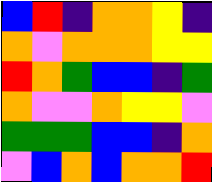[["blue", "red", "indigo", "orange", "orange", "yellow", "indigo"], ["orange", "violet", "orange", "orange", "orange", "yellow", "yellow"], ["red", "orange", "green", "blue", "blue", "indigo", "green"], ["orange", "violet", "violet", "orange", "yellow", "yellow", "violet"], ["green", "green", "green", "blue", "blue", "indigo", "orange"], ["violet", "blue", "orange", "blue", "orange", "orange", "red"]]